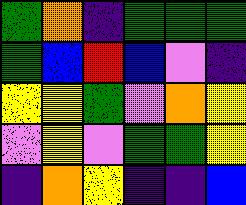[["green", "orange", "indigo", "green", "green", "green"], ["green", "blue", "red", "blue", "violet", "indigo"], ["yellow", "yellow", "green", "violet", "orange", "yellow"], ["violet", "yellow", "violet", "green", "green", "yellow"], ["indigo", "orange", "yellow", "indigo", "indigo", "blue"]]